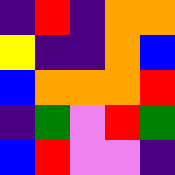[["indigo", "red", "indigo", "orange", "orange"], ["yellow", "indigo", "indigo", "orange", "blue"], ["blue", "orange", "orange", "orange", "red"], ["indigo", "green", "violet", "red", "green"], ["blue", "red", "violet", "violet", "indigo"]]